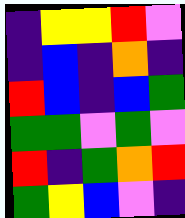[["indigo", "yellow", "yellow", "red", "violet"], ["indigo", "blue", "indigo", "orange", "indigo"], ["red", "blue", "indigo", "blue", "green"], ["green", "green", "violet", "green", "violet"], ["red", "indigo", "green", "orange", "red"], ["green", "yellow", "blue", "violet", "indigo"]]